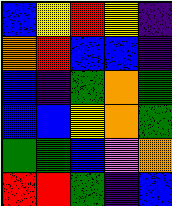[["blue", "yellow", "red", "yellow", "indigo"], ["orange", "red", "blue", "blue", "indigo"], ["blue", "indigo", "green", "orange", "green"], ["blue", "blue", "yellow", "orange", "green"], ["green", "green", "blue", "violet", "orange"], ["red", "red", "green", "indigo", "blue"]]